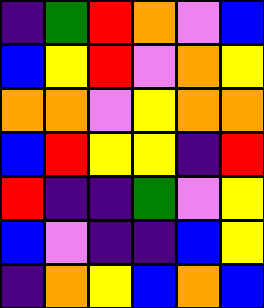[["indigo", "green", "red", "orange", "violet", "blue"], ["blue", "yellow", "red", "violet", "orange", "yellow"], ["orange", "orange", "violet", "yellow", "orange", "orange"], ["blue", "red", "yellow", "yellow", "indigo", "red"], ["red", "indigo", "indigo", "green", "violet", "yellow"], ["blue", "violet", "indigo", "indigo", "blue", "yellow"], ["indigo", "orange", "yellow", "blue", "orange", "blue"]]